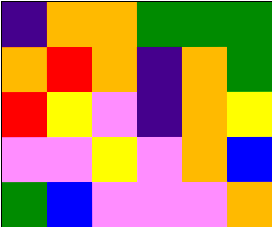[["indigo", "orange", "orange", "green", "green", "green"], ["orange", "red", "orange", "indigo", "orange", "green"], ["red", "yellow", "violet", "indigo", "orange", "yellow"], ["violet", "violet", "yellow", "violet", "orange", "blue"], ["green", "blue", "violet", "violet", "violet", "orange"]]